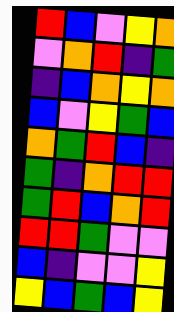[["red", "blue", "violet", "yellow", "orange"], ["violet", "orange", "red", "indigo", "green"], ["indigo", "blue", "orange", "yellow", "orange"], ["blue", "violet", "yellow", "green", "blue"], ["orange", "green", "red", "blue", "indigo"], ["green", "indigo", "orange", "red", "red"], ["green", "red", "blue", "orange", "red"], ["red", "red", "green", "violet", "violet"], ["blue", "indigo", "violet", "violet", "yellow"], ["yellow", "blue", "green", "blue", "yellow"]]